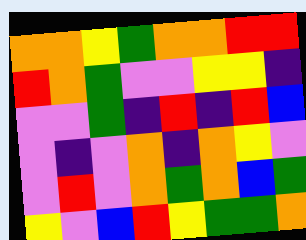[["orange", "orange", "yellow", "green", "orange", "orange", "red", "red"], ["red", "orange", "green", "violet", "violet", "yellow", "yellow", "indigo"], ["violet", "violet", "green", "indigo", "red", "indigo", "red", "blue"], ["violet", "indigo", "violet", "orange", "indigo", "orange", "yellow", "violet"], ["violet", "red", "violet", "orange", "green", "orange", "blue", "green"], ["yellow", "violet", "blue", "red", "yellow", "green", "green", "orange"]]